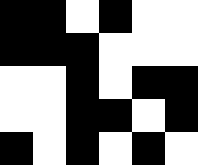[["black", "black", "white", "black", "white", "white"], ["black", "black", "black", "white", "white", "white"], ["white", "white", "black", "white", "black", "black"], ["white", "white", "black", "black", "white", "black"], ["black", "white", "black", "white", "black", "white"]]